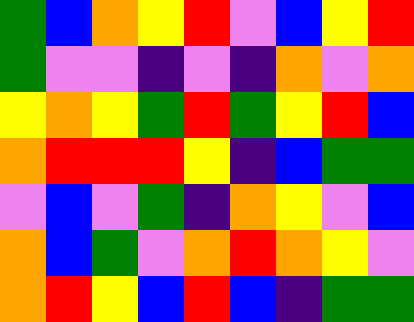[["green", "blue", "orange", "yellow", "red", "violet", "blue", "yellow", "red"], ["green", "violet", "violet", "indigo", "violet", "indigo", "orange", "violet", "orange"], ["yellow", "orange", "yellow", "green", "red", "green", "yellow", "red", "blue"], ["orange", "red", "red", "red", "yellow", "indigo", "blue", "green", "green"], ["violet", "blue", "violet", "green", "indigo", "orange", "yellow", "violet", "blue"], ["orange", "blue", "green", "violet", "orange", "red", "orange", "yellow", "violet"], ["orange", "red", "yellow", "blue", "red", "blue", "indigo", "green", "green"]]